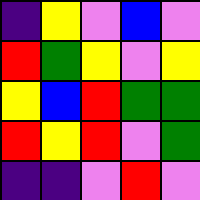[["indigo", "yellow", "violet", "blue", "violet"], ["red", "green", "yellow", "violet", "yellow"], ["yellow", "blue", "red", "green", "green"], ["red", "yellow", "red", "violet", "green"], ["indigo", "indigo", "violet", "red", "violet"]]